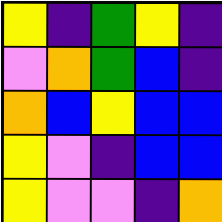[["yellow", "indigo", "green", "yellow", "indigo"], ["violet", "orange", "green", "blue", "indigo"], ["orange", "blue", "yellow", "blue", "blue"], ["yellow", "violet", "indigo", "blue", "blue"], ["yellow", "violet", "violet", "indigo", "orange"]]